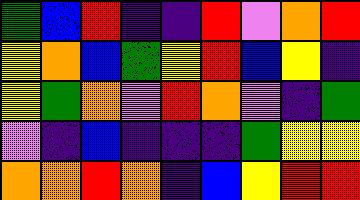[["green", "blue", "red", "indigo", "indigo", "red", "violet", "orange", "red"], ["yellow", "orange", "blue", "green", "yellow", "red", "blue", "yellow", "indigo"], ["yellow", "green", "orange", "violet", "red", "orange", "violet", "indigo", "green"], ["violet", "indigo", "blue", "indigo", "indigo", "indigo", "green", "yellow", "yellow"], ["orange", "orange", "red", "orange", "indigo", "blue", "yellow", "red", "red"]]